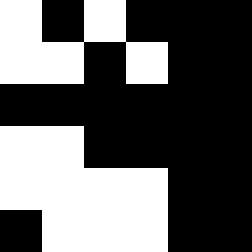[["white", "black", "white", "black", "black", "black"], ["white", "white", "black", "white", "black", "black"], ["black", "black", "black", "black", "black", "black"], ["white", "white", "black", "black", "black", "black"], ["white", "white", "white", "white", "black", "black"], ["black", "white", "white", "white", "black", "black"]]